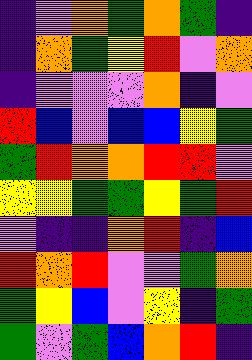[["indigo", "violet", "orange", "green", "orange", "green", "indigo"], ["indigo", "orange", "green", "yellow", "red", "violet", "orange"], ["indigo", "violet", "violet", "violet", "orange", "indigo", "violet"], ["red", "blue", "violet", "blue", "blue", "yellow", "green"], ["green", "red", "orange", "orange", "red", "red", "violet"], ["yellow", "yellow", "green", "green", "yellow", "green", "red"], ["violet", "indigo", "indigo", "orange", "red", "indigo", "blue"], ["red", "orange", "red", "violet", "violet", "green", "orange"], ["green", "yellow", "blue", "violet", "yellow", "indigo", "green"], ["green", "violet", "green", "blue", "orange", "red", "indigo"]]